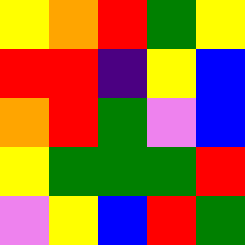[["yellow", "orange", "red", "green", "yellow"], ["red", "red", "indigo", "yellow", "blue"], ["orange", "red", "green", "violet", "blue"], ["yellow", "green", "green", "green", "red"], ["violet", "yellow", "blue", "red", "green"]]